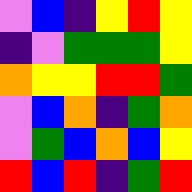[["violet", "blue", "indigo", "yellow", "red", "yellow"], ["indigo", "violet", "green", "green", "green", "yellow"], ["orange", "yellow", "yellow", "red", "red", "green"], ["violet", "blue", "orange", "indigo", "green", "orange"], ["violet", "green", "blue", "orange", "blue", "yellow"], ["red", "blue", "red", "indigo", "green", "red"]]